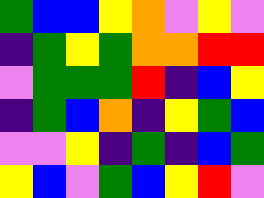[["green", "blue", "blue", "yellow", "orange", "violet", "yellow", "violet"], ["indigo", "green", "yellow", "green", "orange", "orange", "red", "red"], ["violet", "green", "green", "green", "red", "indigo", "blue", "yellow"], ["indigo", "green", "blue", "orange", "indigo", "yellow", "green", "blue"], ["violet", "violet", "yellow", "indigo", "green", "indigo", "blue", "green"], ["yellow", "blue", "violet", "green", "blue", "yellow", "red", "violet"]]